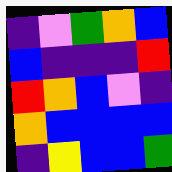[["indigo", "violet", "green", "orange", "blue"], ["blue", "indigo", "indigo", "indigo", "red"], ["red", "orange", "blue", "violet", "indigo"], ["orange", "blue", "blue", "blue", "blue"], ["indigo", "yellow", "blue", "blue", "green"]]